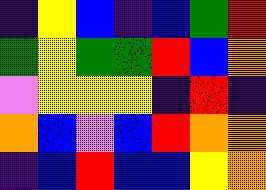[["indigo", "yellow", "blue", "indigo", "blue", "green", "red"], ["green", "yellow", "green", "green", "red", "blue", "orange"], ["violet", "yellow", "yellow", "yellow", "indigo", "red", "indigo"], ["orange", "blue", "violet", "blue", "red", "orange", "orange"], ["indigo", "blue", "red", "blue", "blue", "yellow", "orange"]]